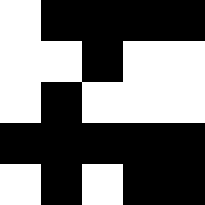[["white", "black", "black", "black", "black"], ["white", "white", "black", "white", "white"], ["white", "black", "white", "white", "white"], ["black", "black", "black", "black", "black"], ["white", "black", "white", "black", "black"]]